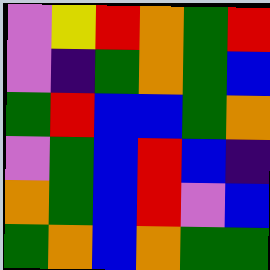[["violet", "yellow", "red", "orange", "green", "red"], ["violet", "indigo", "green", "orange", "green", "blue"], ["green", "red", "blue", "blue", "green", "orange"], ["violet", "green", "blue", "red", "blue", "indigo"], ["orange", "green", "blue", "red", "violet", "blue"], ["green", "orange", "blue", "orange", "green", "green"]]